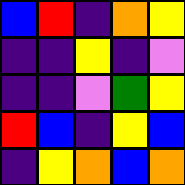[["blue", "red", "indigo", "orange", "yellow"], ["indigo", "indigo", "yellow", "indigo", "violet"], ["indigo", "indigo", "violet", "green", "yellow"], ["red", "blue", "indigo", "yellow", "blue"], ["indigo", "yellow", "orange", "blue", "orange"]]